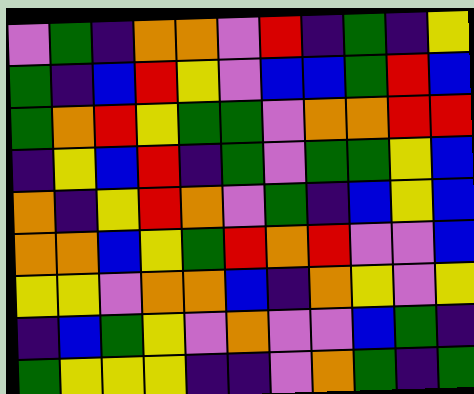[["violet", "green", "indigo", "orange", "orange", "violet", "red", "indigo", "green", "indigo", "yellow"], ["green", "indigo", "blue", "red", "yellow", "violet", "blue", "blue", "green", "red", "blue"], ["green", "orange", "red", "yellow", "green", "green", "violet", "orange", "orange", "red", "red"], ["indigo", "yellow", "blue", "red", "indigo", "green", "violet", "green", "green", "yellow", "blue"], ["orange", "indigo", "yellow", "red", "orange", "violet", "green", "indigo", "blue", "yellow", "blue"], ["orange", "orange", "blue", "yellow", "green", "red", "orange", "red", "violet", "violet", "blue"], ["yellow", "yellow", "violet", "orange", "orange", "blue", "indigo", "orange", "yellow", "violet", "yellow"], ["indigo", "blue", "green", "yellow", "violet", "orange", "violet", "violet", "blue", "green", "indigo"], ["green", "yellow", "yellow", "yellow", "indigo", "indigo", "violet", "orange", "green", "indigo", "green"]]